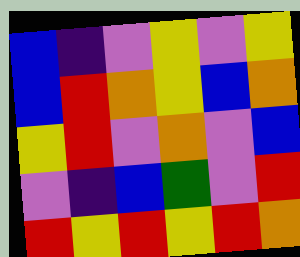[["blue", "indigo", "violet", "yellow", "violet", "yellow"], ["blue", "red", "orange", "yellow", "blue", "orange"], ["yellow", "red", "violet", "orange", "violet", "blue"], ["violet", "indigo", "blue", "green", "violet", "red"], ["red", "yellow", "red", "yellow", "red", "orange"]]